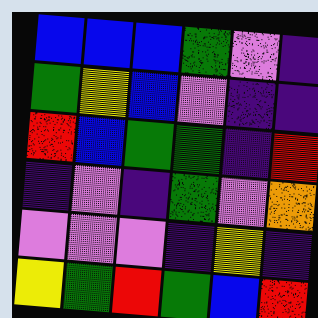[["blue", "blue", "blue", "green", "violet", "indigo"], ["green", "yellow", "blue", "violet", "indigo", "indigo"], ["red", "blue", "green", "green", "indigo", "red"], ["indigo", "violet", "indigo", "green", "violet", "orange"], ["violet", "violet", "violet", "indigo", "yellow", "indigo"], ["yellow", "green", "red", "green", "blue", "red"]]